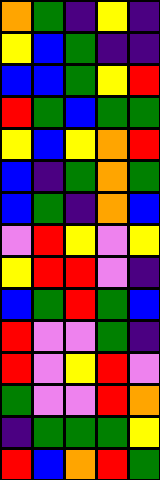[["orange", "green", "indigo", "yellow", "indigo"], ["yellow", "blue", "green", "indigo", "indigo"], ["blue", "blue", "green", "yellow", "red"], ["red", "green", "blue", "green", "green"], ["yellow", "blue", "yellow", "orange", "red"], ["blue", "indigo", "green", "orange", "green"], ["blue", "green", "indigo", "orange", "blue"], ["violet", "red", "yellow", "violet", "yellow"], ["yellow", "red", "red", "violet", "indigo"], ["blue", "green", "red", "green", "blue"], ["red", "violet", "violet", "green", "indigo"], ["red", "violet", "yellow", "red", "violet"], ["green", "violet", "violet", "red", "orange"], ["indigo", "green", "green", "green", "yellow"], ["red", "blue", "orange", "red", "green"]]